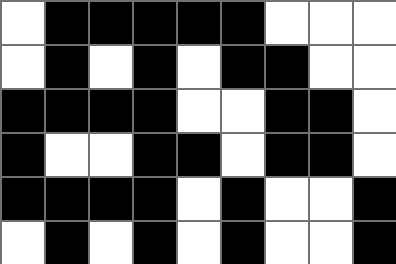[["white", "black", "black", "black", "black", "black", "white", "white", "white"], ["white", "black", "white", "black", "white", "black", "black", "white", "white"], ["black", "black", "black", "black", "white", "white", "black", "black", "white"], ["black", "white", "white", "black", "black", "white", "black", "black", "white"], ["black", "black", "black", "black", "white", "black", "white", "white", "black"], ["white", "black", "white", "black", "white", "black", "white", "white", "black"]]